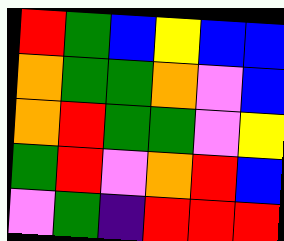[["red", "green", "blue", "yellow", "blue", "blue"], ["orange", "green", "green", "orange", "violet", "blue"], ["orange", "red", "green", "green", "violet", "yellow"], ["green", "red", "violet", "orange", "red", "blue"], ["violet", "green", "indigo", "red", "red", "red"]]